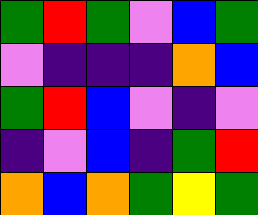[["green", "red", "green", "violet", "blue", "green"], ["violet", "indigo", "indigo", "indigo", "orange", "blue"], ["green", "red", "blue", "violet", "indigo", "violet"], ["indigo", "violet", "blue", "indigo", "green", "red"], ["orange", "blue", "orange", "green", "yellow", "green"]]